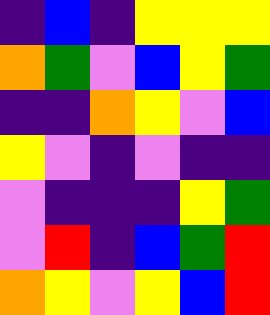[["indigo", "blue", "indigo", "yellow", "yellow", "yellow"], ["orange", "green", "violet", "blue", "yellow", "green"], ["indigo", "indigo", "orange", "yellow", "violet", "blue"], ["yellow", "violet", "indigo", "violet", "indigo", "indigo"], ["violet", "indigo", "indigo", "indigo", "yellow", "green"], ["violet", "red", "indigo", "blue", "green", "red"], ["orange", "yellow", "violet", "yellow", "blue", "red"]]